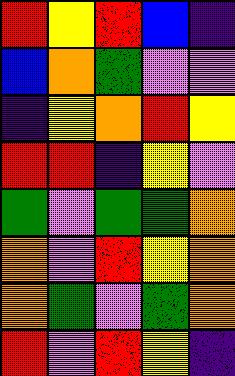[["red", "yellow", "red", "blue", "indigo"], ["blue", "orange", "green", "violet", "violet"], ["indigo", "yellow", "orange", "red", "yellow"], ["red", "red", "indigo", "yellow", "violet"], ["green", "violet", "green", "green", "orange"], ["orange", "violet", "red", "yellow", "orange"], ["orange", "green", "violet", "green", "orange"], ["red", "violet", "red", "yellow", "indigo"]]